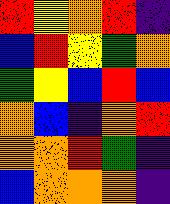[["red", "yellow", "orange", "red", "indigo"], ["blue", "red", "yellow", "green", "orange"], ["green", "yellow", "blue", "red", "blue"], ["orange", "blue", "indigo", "orange", "red"], ["orange", "orange", "red", "green", "indigo"], ["blue", "orange", "orange", "orange", "indigo"]]